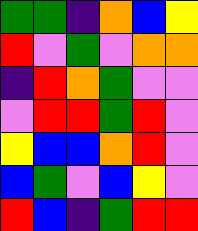[["green", "green", "indigo", "orange", "blue", "yellow"], ["red", "violet", "green", "violet", "orange", "orange"], ["indigo", "red", "orange", "green", "violet", "violet"], ["violet", "red", "red", "green", "red", "violet"], ["yellow", "blue", "blue", "orange", "red", "violet"], ["blue", "green", "violet", "blue", "yellow", "violet"], ["red", "blue", "indigo", "green", "red", "red"]]